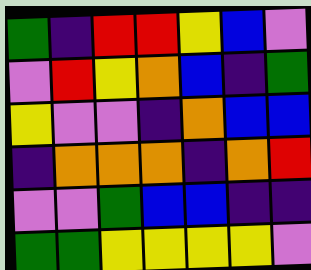[["green", "indigo", "red", "red", "yellow", "blue", "violet"], ["violet", "red", "yellow", "orange", "blue", "indigo", "green"], ["yellow", "violet", "violet", "indigo", "orange", "blue", "blue"], ["indigo", "orange", "orange", "orange", "indigo", "orange", "red"], ["violet", "violet", "green", "blue", "blue", "indigo", "indigo"], ["green", "green", "yellow", "yellow", "yellow", "yellow", "violet"]]